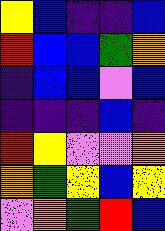[["yellow", "blue", "indigo", "indigo", "blue"], ["red", "blue", "blue", "green", "orange"], ["indigo", "blue", "blue", "violet", "blue"], ["indigo", "indigo", "indigo", "blue", "indigo"], ["red", "yellow", "violet", "violet", "orange"], ["orange", "green", "yellow", "blue", "yellow"], ["violet", "orange", "green", "red", "blue"]]